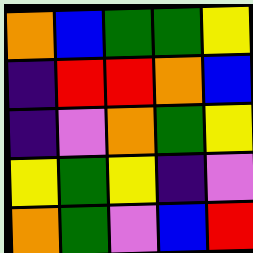[["orange", "blue", "green", "green", "yellow"], ["indigo", "red", "red", "orange", "blue"], ["indigo", "violet", "orange", "green", "yellow"], ["yellow", "green", "yellow", "indigo", "violet"], ["orange", "green", "violet", "blue", "red"]]